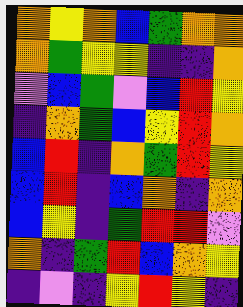[["orange", "yellow", "orange", "blue", "green", "orange", "orange"], ["orange", "green", "yellow", "yellow", "indigo", "indigo", "orange"], ["violet", "blue", "green", "violet", "blue", "red", "yellow"], ["indigo", "orange", "green", "blue", "yellow", "red", "orange"], ["blue", "red", "indigo", "orange", "green", "red", "yellow"], ["blue", "red", "indigo", "blue", "orange", "indigo", "orange"], ["blue", "yellow", "indigo", "green", "red", "red", "violet"], ["orange", "indigo", "green", "red", "blue", "orange", "yellow"], ["indigo", "violet", "indigo", "yellow", "red", "yellow", "indigo"]]